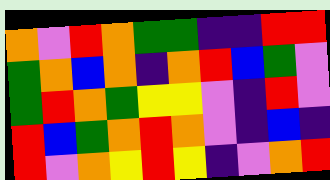[["orange", "violet", "red", "orange", "green", "green", "indigo", "indigo", "red", "red"], ["green", "orange", "blue", "orange", "indigo", "orange", "red", "blue", "green", "violet"], ["green", "red", "orange", "green", "yellow", "yellow", "violet", "indigo", "red", "violet"], ["red", "blue", "green", "orange", "red", "orange", "violet", "indigo", "blue", "indigo"], ["red", "violet", "orange", "yellow", "red", "yellow", "indigo", "violet", "orange", "red"]]